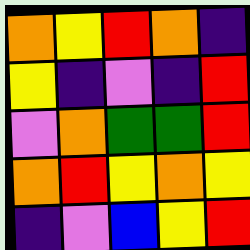[["orange", "yellow", "red", "orange", "indigo"], ["yellow", "indigo", "violet", "indigo", "red"], ["violet", "orange", "green", "green", "red"], ["orange", "red", "yellow", "orange", "yellow"], ["indigo", "violet", "blue", "yellow", "red"]]